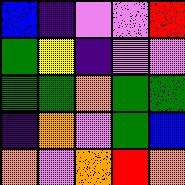[["blue", "indigo", "violet", "violet", "red"], ["green", "yellow", "indigo", "violet", "violet"], ["green", "green", "orange", "green", "green"], ["indigo", "orange", "violet", "green", "blue"], ["orange", "violet", "orange", "red", "orange"]]